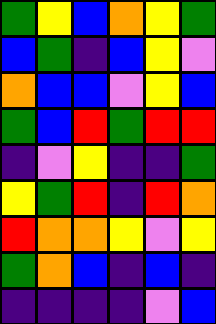[["green", "yellow", "blue", "orange", "yellow", "green"], ["blue", "green", "indigo", "blue", "yellow", "violet"], ["orange", "blue", "blue", "violet", "yellow", "blue"], ["green", "blue", "red", "green", "red", "red"], ["indigo", "violet", "yellow", "indigo", "indigo", "green"], ["yellow", "green", "red", "indigo", "red", "orange"], ["red", "orange", "orange", "yellow", "violet", "yellow"], ["green", "orange", "blue", "indigo", "blue", "indigo"], ["indigo", "indigo", "indigo", "indigo", "violet", "blue"]]